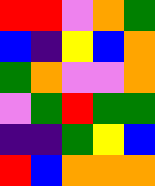[["red", "red", "violet", "orange", "green"], ["blue", "indigo", "yellow", "blue", "orange"], ["green", "orange", "violet", "violet", "orange"], ["violet", "green", "red", "green", "green"], ["indigo", "indigo", "green", "yellow", "blue"], ["red", "blue", "orange", "orange", "orange"]]